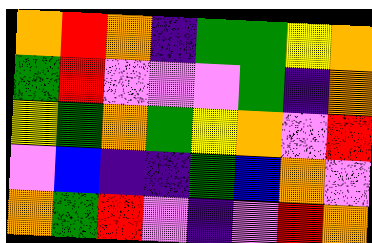[["orange", "red", "orange", "indigo", "green", "green", "yellow", "orange"], ["green", "red", "violet", "violet", "violet", "green", "indigo", "orange"], ["yellow", "green", "orange", "green", "yellow", "orange", "violet", "red"], ["violet", "blue", "indigo", "indigo", "green", "blue", "orange", "violet"], ["orange", "green", "red", "violet", "indigo", "violet", "red", "orange"]]